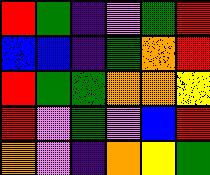[["red", "green", "indigo", "violet", "green", "red"], ["blue", "blue", "indigo", "green", "orange", "red"], ["red", "green", "green", "orange", "orange", "yellow"], ["red", "violet", "green", "violet", "blue", "red"], ["orange", "violet", "indigo", "orange", "yellow", "green"]]